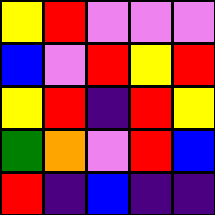[["yellow", "red", "violet", "violet", "violet"], ["blue", "violet", "red", "yellow", "red"], ["yellow", "red", "indigo", "red", "yellow"], ["green", "orange", "violet", "red", "blue"], ["red", "indigo", "blue", "indigo", "indigo"]]